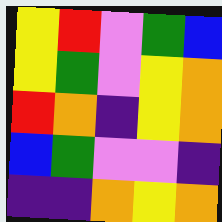[["yellow", "red", "violet", "green", "blue"], ["yellow", "green", "violet", "yellow", "orange"], ["red", "orange", "indigo", "yellow", "orange"], ["blue", "green", "violet", "violet", "indigo"], ["indigo", "indigo", "orange", "yellow", "orange"]]